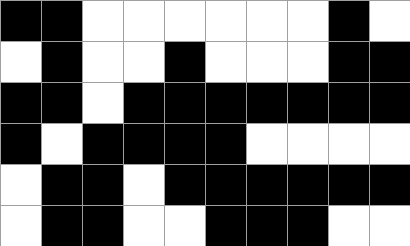[["black", "black", "white", "white", "white", "white", "white", "white", "black", "white"], ["white", "black", "white", "white", "black", "white", "white", "white", "black", "black"], ["black", "black", "white", "black", "black", "black", "black", "black", "black", "black"], ["black", "white", "black", "black", "black", "black", "white", "white", "white", "white"], ["white", "black", "black", "white", "black", "black", "black", "black", "black", "black"], ["white", "black", "black", "white", "white", "black", "black", "black", "white", "white"]]